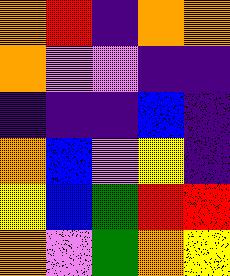[["orange", "red", "indigo", "orange", "orange"], ["orange", "violet", "violet", "indigo", "indigo"], ["indigo", "indigo", "indigo", "blue", "indigo"], ["orange", "blue", "violet", "yellow", "indigo"], ["yellow", "blue", "green", "red", "red"], ["orange", "violet", "green", "orange", "yellow"]]